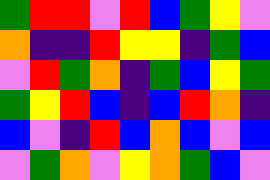[["green", "red", "red", "violet", "red", "blue", "green", "yellow", "violet"], ["orange", "indigo", "indigo", "red", "yellow", "yellow", "indigo", "green", "blue"], ["violet", "red", "green", "orange", "indigo", "green", "blue", "yellow", "green"], ["green", "yellow", "red", "blue", "indigo", "blue", "red", "orange", "indigo"], ["blue", "violet", "indigo", "red", "blue", "orange", "blue", "violet", "blue"], ["violet", "green", "orange", "violet", "yellow", "orange", "green", "blue", "violet"]]